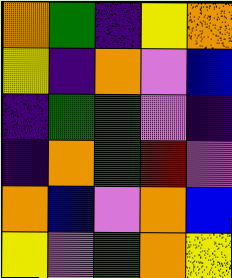[["orange", "green", "indigo", "yellow", "orange"], ["yellow", "indigo", "orange", "violet", "blue"], ["indigo", "green", "green", "violet", "indigo"], ["indigo", "orange", "green", "red", "violet"], ["orange", "blue", "violet", "orange", "blue"], ["yellow", "violet", "green", "orange", "yellow"]]